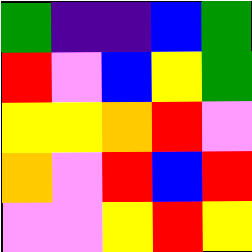[["green", "indigo", "indigo", "blue", "green"], ["red", "violet", "blue", "yellow", "green"], ["yellow", "yellow", "orange", "red", "violet"], ["orange", "violet", "red", "blue", "red"], ["violet", "violet", "yellow", "red", "yellow"]]